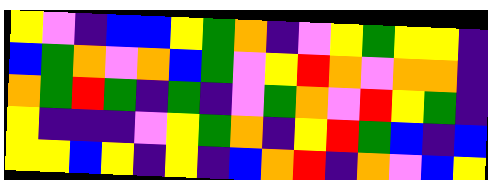[["yellow", "violet", "indigo", "blue", "blue", "yellow", "green", "orange", "indigo", "violet", "yellow", "green", "yellow", "yellow", "indigo"], ["blue", "green", "orange", "violet", "orange", "blue", "green", "violet", "yellow", "red", "orange", "violet", "orange", "orange", "indigo"], ["orange", "green", "red", "green", "indigo", "green", "indigo", "violet", "green", "orange", "violet", "red", "yellow", "green", "indigo"], ["yellow", "indigo", "indigo", "indigo", "violet", "yellow", "green", "orange", "indigo", "yellow", "red", "green", "blue", "indigo", "blue"], ["yellow", "yellow", "blue", "yellow", "indigo", "yellow", "indigo", "blue", "orange", "red", "indigo", "orange", "violet", "blue", "yellow"]]